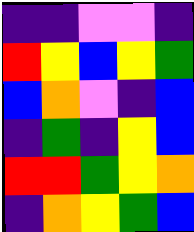[["indigo", "indigo", "violet", "violet", "indigo"], ["red", "yellow", "blue", "yellow", "green"], ["blue", "orange", "violet", "indigo", "blue"], ["indigo", "green", "indigo", "yellow", "blue"], ["red", "red", "green", "yellow", "orange"], ["indigo", "orange", "yellow", "green", "blue"]]